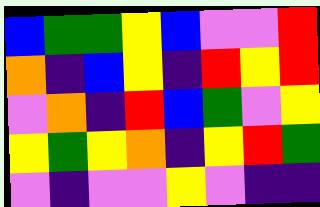[["blue", "green", "green", "yellow", "blue", "violet", "violet", "red"], ["orange", "indigo", "blue", "yellow", "indigo", "red", "yellow", "red"], ["violet", "orange", "indigo", "red", "blue", "green", "violet", "yellow"], ["yellow", "green", "yellow", "orange", "indigo", "yellow", "red", "green"], ["violet", "indigo", "violet", "violet", "yellow", "violet", "indigo", "indigo"]]